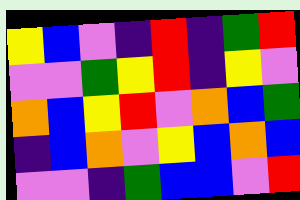[["yellow", "blue", "violet", "indigo", "red", "indigo", "green", "red"], ["violet", "violet", "green", "yellow", "red", "indigo", "yellow", "violet"], ["orange", "blue", "yellow", "red", "violet", "orange", "blue", "green"], ["indigo", "blue", "orange", "violet", "yellow", "blue", "orange", "blue"], ["violet", "violet", "indigo", "green", "blue", "blue", "violet", "red"]]